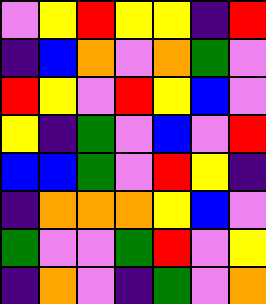[["violet", "yellow", "red", "yellow", "yellow", "indigo", "red"], ["indigo", "blue", "orange", "violet", "orange", "green", "violet"], ["red", "yellow", "violet", "red", "yellow", "blue", "violet"], ["yellow", "indigo", "green", "violet", "blue", "violet", "red"], ["blue", "blue", "green", "violet", "red", "yellow", "indigo"], ["indigo", "orange", "orange", "orange", "yellow", "blue", "violet"], ["green", "violet", "violet", "green", "red", "violet", "yellow"], ["indigo", "orange", "violet", "indigo", "green", "violet", "orange"]]